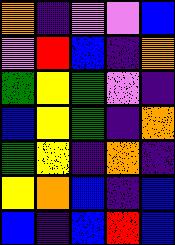[["orange", "indigo", "violet", "violet", "blue"], ["violet", "red", "blue", "indigo", "orange"], ["green", "yellow", "green", "violet", "indigo"], ["blue", "yellow", "green", "indigo", "orange"], ["green", "yellow", "indigo", "orange", "indigo"], ["yellow", "orange", "blue", "indigo", "blue"], ["blue", "indigo", "blue", "red", "blue"]]